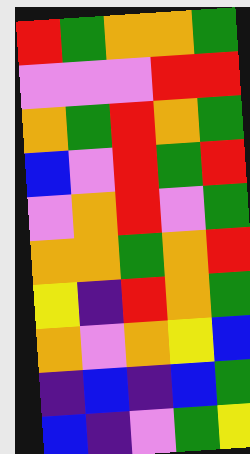[["red", "green", "orange", "orange", "green"], ["violet", "violet", "violet", "red", "red"], ["orange", "green", "red", "orange", "green"], ["blue", "violet", "red", "green", "red"], ["violet", "orange", "red", "violet", "green"], ["orange", "orange", "green", "orange", "red"], ["yellow", "indigo", "red", "orange", "green"], ["orange", "violet", "orange", "yellow", "blue"], ["indigo", "blue", "indigo", "blue", "green"], ["blue", "indigo", "violet", "green", "yellow"]]